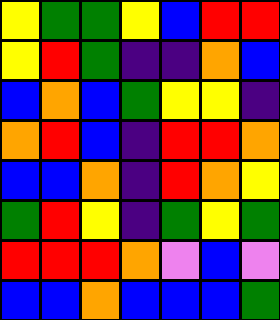[["yellow", "green", "green", "yellow", "blue", "red", "red"], ["yellow", "red", "green", "indigo", "indigo", "orange", "blue"], ["blue", "orange", "blue", "green", "yellow", "yellow", "indigo"], ["orange", "red", "blue", "indigo", "red", "red", "orange"], ["blue", "blue", "orange", "indigo", "red", "orange", "yellow"], ["green", "red", "yellow", "indigo", "green", "yellow", "green"], ["red", "red", "red", "orange", "violet", "blue", "violet"], ["blue", "blue", "orange", "blue", "blue", "blue", "green"]]